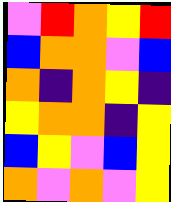[["violet", "red", "orange", "yellow", "red"], ["blue", "orange", "orange", "violet", "blue"], ["orange", "indigo", "orange", "yellow", "indigo"], ["yellow", "orange", "orange", "indigo", "yellow"], ["blue", "yellow", "violet", "blue", "yellow"], ["orange", "violet", "orange", "violet", "yellow"]]